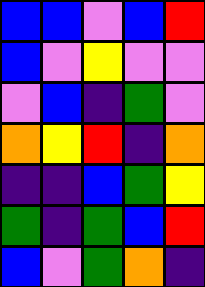[["blue", "blue", "violet", "blue", "red"], ["blue", "violet", "yellow", "violet", "violet"], ["violet", "blue", "indigo", "green", "violet"], ["orange", "yellow", "red", "indigo", "orange"], ["indigo", "indigo", "blue", "green", "yellow"], ["green", "indigo", "green", "blue", "red"], ["blue", "violet", "green", "orange", "indigo"]]